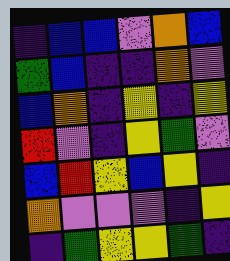[["indigo", "blue", "blue", "violet", "orange", "blue"], ["green", "blue", "indigo", "indigo", "orange", "violet"], ["blue", "orange", "indigo", "yellow", "indigo", "yellow"], ["red", "violet", "indigo", "yellow", "green", "violet"], ["blue", "red", "yellow", "blue", "yellow", "indigo"], ["orange", "violet", "violet", "violet", "indigo", "yellow"], ["indigo", "green", "yellow", "yellow", "green", "indigo"]]